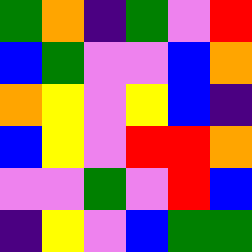[["green", "orange", "indigo", "green", "violet", "red"], ["blue", "green", "violet", "violet", "blue", "orange"], ["orange", "yellow", "violet", "yellow", "blue", "indigo"], ["blue", "yellow", "violet", "red", "red", "orange"], ["violet", "violet", "green", "violet", "red", "blue"], ["indigo", "yellow", "violet", "blue", "green", "green"]]